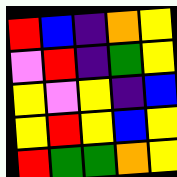[["red", "blue", "indigo", "orange", "yellow"], ["violet", "red", "indigo", "green", "yellow"], ["yellow", "violet", "yellow", "indigo", "blue"], ["yellow", "red", "yellow", "blue", "yellow"], ["red", "green", "green", "orange", "yellow"]]